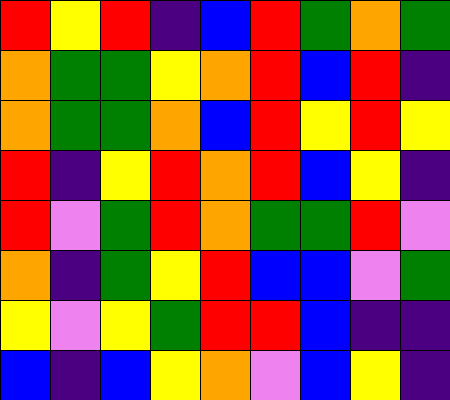[["red", "yellow", "red", "indigo", "blue", "red", "green", "orange", "green"], ["orange", "green", "green", "yellow", "orange", "red", "blue", "red", "indigo"], ["orange", "green", "green", "orange", "blue", "red", "yellow", "red", "yellow"], ["red", "indigo", "yellow", "red", "orange", "red", "blue", "yellow", "indigo"], ["red", "violet", "green", "red", "orange", "green", "green", "red", "violet"], ["orange", "indigo", "green", "yellow", "red", "blue", "blue", "violet", "green"], ["yellow", "violet", "yellow", "green", "red", "red", "blue", "indigo", "indigo"], ["blue", "indigo", "blue", "yellow", "orange", "violet", "blue", "yellow", "indigo"]]